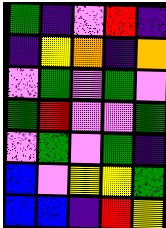[["green", "indigo", "violet", "red", "indigo"], ["indigo", "yellow", "orange", "indigo", "orange"], ["violet", "green", "violet", "green", "violet"], ["green", "red", "violet", "violet", "green"], ["violet", "green", "violet", "green", "indigo"], ["blue", "violet", "yellow", "yellow", "green"], ["blue", "blue", "indigo", "red", "yellow"]]